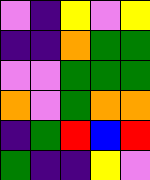[["violet", "indigo", "yellow", "violet", "yellow"], ["indigo", "indigo", "orange", "green", "green"], ["violet", "violet", "green", "green", "green"], ["orange", "violet", "green", "orange", "orange"], ["indigo", "green", "red", "blue", "red"], ["green", "indigo", "indigo", "yellow", "violet"]]